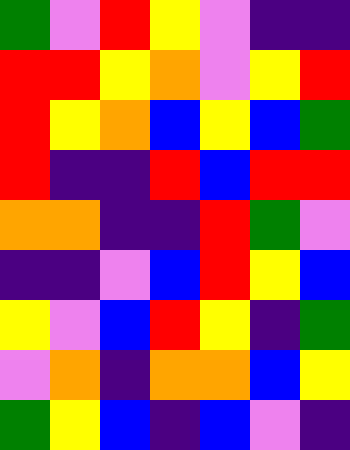[["green", "violet", "red", "yellow", "violet", "indigo", "indigo"], ["red", "red", "yellow", "orange", "violet", "yellow", "red"], ["red", "yellow", "orange", "blue", "yellow", "blue", "green"], ["red", "indigo", "indigo", "red", "blue", "red", "red"], ["orange", "orange", "indigo", "indigo", "red", "green", "violet"], ["indigo", "indigo", "violet", "blue", "red", "yellow", "blue"], ["yellow", "violet", "blue", "red", "yellow", "indigo", "green"], ["violet", "orange", "indigo", "orange", "orange", "blue", "yellow"], ["green", "yellow", "blue", "indigo", "blue", "violet", "indigo"]]